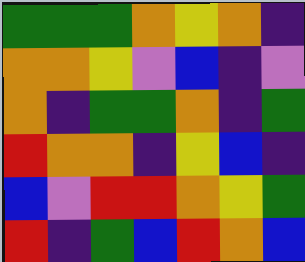[["green", "green", "green", "orange", "yellow", "orange", "indigo"], ["orange", "orange", "yellow", "violet", "blue", "indigo", "violet"], ["orange", "indigo", "green", "green", "orange", "indigo", "green"], ["red", "orange", "orange", "indigo", "yellow", "blue", "indigo"], ["blue", "violet", "red", "red", "orange", "yellow", "green"], ["red", "indigo", "green", "blue", "red", "orange", "blue"]]